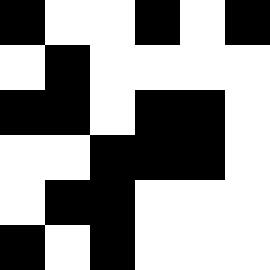[["black", "white", "white", "black", "white", "black"], ["white", "black", "white", "white", "white", "white"], ["black", "black", "white", "black", "black", "white"], ["white", "white", "black", "black", "black", "white"], ["white", "black", "black", "white", "white", "white"], ["black", "white", "black", "white", "white", "white"]]